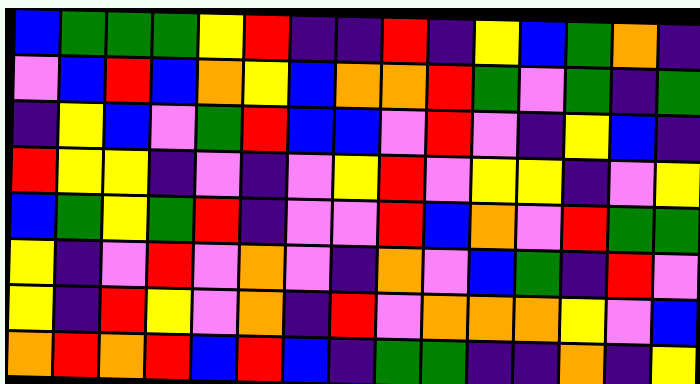[["blue", "green", "green", "green", "yellow", "red", "indigo", "indigo", "red", "indigo", "yellow", "blue", "green", "orange", "indigo"], ["violet", "blue", "red", "blue", "orange", "yellow", "blue", "orange", "orange", "red", "green", "violet", "green", "indigo", "green"], ["indigo", "yellow", "blue", "violet", "green", "red", "blue", "blue", "violet", "red", "violet", "indigo", "yellow", "blue", "indigo"], ["red", "yellow", "yellow", "indigo", "violet", "indigo", "violet", "yellow", "red", "violet", "yellow", "yellow", "indigo", "violet", "yellow"], ["blue", "green", "yellow", "green", "red", "indigo", "violet", "violet", "red", "blue", "orange", "violet", "red", "green", "green"], ["yellow", "indigo", "violet", "red", "violet", "orange", "violet", "indigo", "orange", "violet", "blue", "green", "indigo", "red", "violet"], ["yellow", "indigo", "red", "yellow", "violet", "orange", "indigo", "red", "violet", "orange", "orange", "orange", "yellow", "violet", "blue"], ["orange", "red", "orange", "red", "blue", "red", "blue", "indigo", "green", "green", "indigo", "indigo", "orange", "indigo", "yellow"]]